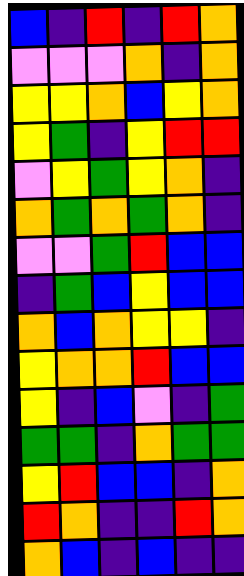[["blue", "indigo", "red", "indigo", "red", "orange"], ["violet", "violet", "violet", "orange", "indigo", "orange"], ["yellow", "yellow", "orange", "blue", "yellow", "orange"], ["yellow", "green", "indigo", "yellow", "red", "red"], ["violet", "yellow", "green", "yellow", "orange", "indigo"], ["orange", "green", "orange", "green", "orange", "indigo"], ["violet", "violet", "green", "red", "blue", "blue"], ["indigo", "green", "blue", "yellow", "blue", "blue"], ["orange", "blue", "orange", "yellow", "yellow", "indigo"], ["yellow", "orange", "orange", "red", "blue", "blue"], ["yellow", "indigo", "blue", "violet", "indigo", "green"], ["green", "green", "indigo", "orange", "green", "green"], ["yellow", "red", "blue", "blue", "indigo", "orange"], ["red", "orange", "indigo", "indigo", "red", "orange"], ["orange", "blue", "indigo", "blue", "indigo", "indigo"]]